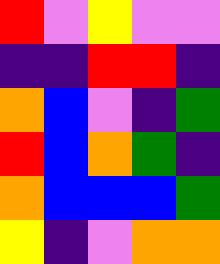[["red", "violet", "yellow", "violet", "violet"], ["indigo", "indigo", "red", "red", "indigo"], ["orange", "blue", "violet", "indigo", "green"], ["red", "blue", "orange", "green", "indigo"], ["orange", "blue", "blue", "blue", "green"], ["yellow", "indigo", "violet", "orange", "orange"]]